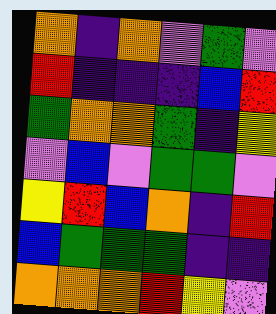[["orange", "indigo", "orange", "violet", "green", "violet"], ["red", "indigo", "indigo", "indigo", "blue", "red"], ["green", "orange", "orange", "green", "indigo", "yellow"], ["violet", "blue", "violet", "green", "green", "violet"], ["yellow", "red", "blue", "orange", "indigo", "red"], ["blue", "green", "green", "green", "indigo", "indigo"], ["orange", "orange", "orange", "red", "yellow", "violet"]]